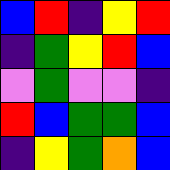[["blue", "red", "indigo", "yellow", "red"], ["indigo", "green", "yellow", "red", "blue"], ["violet", "green", "violet", "violet", "indigo"], ["red", "blue", "green", "green", "blue"], ["indigo", "yellow", "green", "orange", "blue"]]